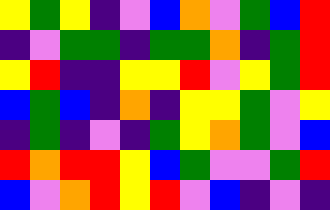[["yellow", "green", "yellow", "indigo", "violet", "blue", "orange", "violet", "green", "blue", "red"], ["indigo", "violet", "green", "green", "indigo", "green", "green", "orange", "indigo", "green", "red"], ["yellow", "red", "indigo", "indigo", "yellow", "yellow", "red", "violet", "yellow", "green", "red"], ["blue", "green", "blue", "indigo", "orange", "indigo", "yellow", "yellow", "green", "violet", "yellow"], ["indigo", "green", "indigo", "violet", "indigo", "green", "yellow", "orange", "green", "violet", "blue"], ["red", "orange", "red", "red", "yellow", "blue", "green", "violet", "violet", "green", "red"], ["blue", "violet", "orange", "red", "yellow", "red", "violet", "blue", "indigo", "violet", "indigo"]]